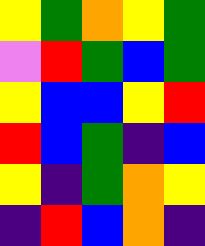[["yellow", "green", "orange", "yellow", "green"], ["violet", "red", "green", "blue", "green"], ["yellow", "blue", "blue", "yellow", "red"], ["red", "blue", "green", "indigo", "blue"], ["yellow", "indigo", "green", "orange", "yellow"], ["indigo", "red", "blue", "orange", "indigo"]]